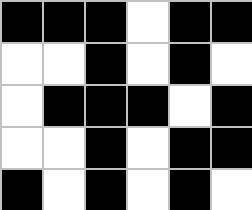[["black", "black", "black", "white", "black", "black"], ["white", "white", "black", "white", "black", "white"], ["white", "black", "black", "black", "white", "black"], ["white", "white", "black", "white", "black", "black"], ["black", "white", "black", "white", "black", "white"]]